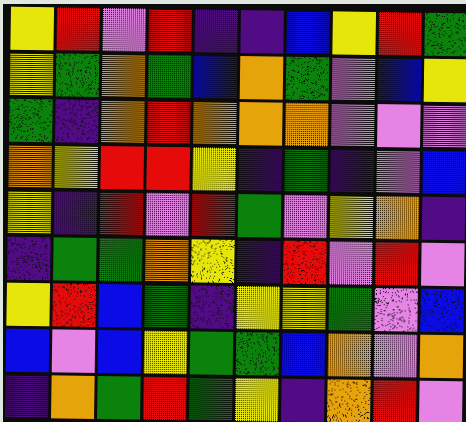[["yellow", "red", "violet", "red", "indigo", "indigo", "blue", "yellow", "red", "green"], ["yellow", "green", "orange", "green", "blue", "orange", "green", "violet", "blue", "yellow"], ["green", "indigo", "orange", "red", "orange", "orange", "orange", "violet", "violet", "violet"], ["orange", "yellow", "red", "red", "yellow", "indigo", "green", "indigo", "violet", "blue"], ["yellow", "indigo", "red", "violet", "red", "green", "violet", "yellow", "orange", "indigo"], ["indigo", "green", "green", "orange", "yellow", "indigo", "red", "violet", "red", "violet"], ["yellow", "red", "blue", "green", "indigo", "yellow", "yellow", "green", "violet", "blue"], ["blue", "violet", "blue", "yellow", "green", "green", "blue", "orange", "violet", "orange"], ["indigo", "orange", "green", "red", "green", "yellow", "indigo", "orange", "red", "violet"]]